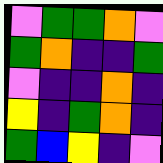[["violet", "green", "green", "orange", "violet"], ["green", "orange", "indigo", "indigo", "green"], ["violet", "indigo", "indigo", "orange", "indigo"], ["yellow", "indigo", "green", "orange", "indigo"], ["green", "blue", "yellow", "indigo", "violet"]]